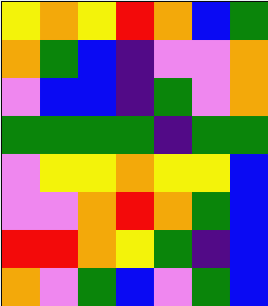[["yellow", "orange", "yellow", "red", "orange", "blue", "green"], ["orange", "green", "blue", "indigo", "violet", "violet", "orange"], ["violet", "blue", "blue", "indigo", "green", "violet", "orange"], ["green", "green", "green", "green", "indigo", "green", "green"], ["violet", "yellow", "yellow", "orange", "yellow", "yellow", "blue"], ["violet", "violet", "orange", "red", "orange", "green", "blue"], ["red", "red", "orange", "yellow", "green", "indigo", "blue"], ["orange", "violet", "green", "blue", "violet", "green", "blue"]]